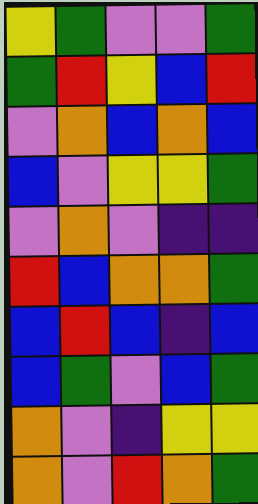[["yellow", "green", "violet", "violet", "green"], ["green", "red", "yellow", "blue", "red"], ["violet", "orange", "blue", "orange", "blue"], ["blue", "violet", "yellow", "yellow", "green"], ["violet", "orange", "violet", "indigo", "indigo"], ["red", "blue", "orange", "orange", "green"], ["blue", "red", "blue", "indigo", "blue"], ["blue", "green", "violet", "blue", "green"], ["orange", "violet", "indigo", "yellow", "yellow"], ["orange", "violet", "red", "orange", "green"]]